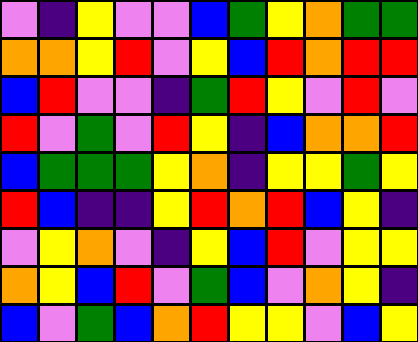[["violet", "indigo", "yellow", "violet", "violet", "blue", "green", "yellow", "orange", "green", "green"], ["orange", "orange", "yellow", "red", "violet", "yellow", "blue", "red", "orange", "red", "red"], ["blue", "red", "violet", "violet", "indigo", "green", "red", "yellow", "violet", "red", "violet"], ["red", "violet", "green", "violet", "red", "yellow", "indigo", "blue", "orange", "orange", "red"], ["blue", "green", "green", "green", "yellow", "orange", "indigo", "yellow", "yellow", "green", "yellow"], ["red", "blue", "indigo", "indigo", "yellow", "red", "orange", "red", "blue", "yellow", "indigo"], ["violet", "yellow", "orange", "violet", "indigo", "yellow", "blue", "red", "violet", "yellow", "yellow"], ["orange", "yellow", "blue", "red", "violet", "green", "blue", "violet", "orange", "yellow", "indigo"], ["blue", "violet", "green", "blue", "orange", "red", "yellow", "yellow", "violet", "blue", "yellow"]]